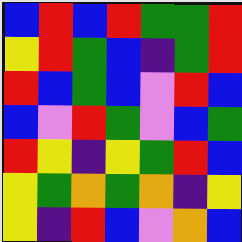[["blue", "red", "blue", "red", "green", "green", "red"], ["yellow", "red", "green", "blue", "indigo", "green", "red"], ["red", "blue", "green", "blue", "violet", "red", "blue"], ["blue", "violet", "red", "green", "violet", "blue", "green"], ["red", "yellow", "indigo", "yellow", "green", "red", "blue"], ["yellow", "green", "orange", "green", "orange", "indigo", "yellow"], ["yellow", "indigo", "red", "blue", "violet", "orange", "blue"]]